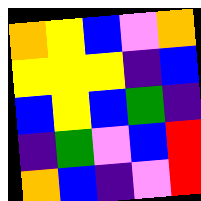[["orange", "yellow", "blue", "violet", "orange"], ["yellow", "yellow", "yellow", "indigo", "blue"], ["blue", "yellow", "blue", "green", "indigo"], ["indigo", "green", "violet", "blue", "red"], ["orange", "blue", "indigo", "violet", "red"]]